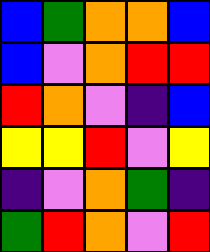[["blue", "green", "orange", "orange", "blue"], ["blue", "violet", "orange", "red", "red"], ["red", "orange", "violet", "indigo", "blue"], ["yellow", "yellow", "red", "violet", "yellow"], ["indigo", "violet", "orange", "green", "indigo"], ["green", "red", "orange", "violet", "red"]]